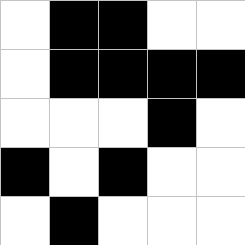[["white", "black", "black", "white", "white"], ["white", "black", "black", "black", "black"], ["white", "white", "white", "black", "white"], ["black", "white", "black", "white", "white"], ["white", "black", "white", "white", "white"]]